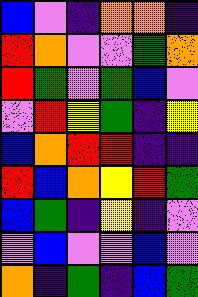[["blue", "violet", "indigo", "orange", "orange", "indigo"], ["red", "orange", "violet", "violet", "green", "orange"], ["red", "green", "violet", "green", "blue", "violet"], ["violet", "red", "yellow", "green", "indigo", "yellow"], ["blue", "orange", "red", "red", "indigo", "indigo"], ["red", "blue", "orange", "yellow", "red", "green"], ["blue", "green", "indigo", "yellow", "indigo", "violet"], ["violet", "blue", "violet", "violet", "blue", "violet"], ["orange", "indigo", "green", "indigo", "blue", "green"]]